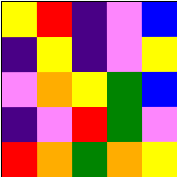[["yellow", "red", "indigo", "violet", "blue"], ["indigo", "yellow", "indigo", "violet", "yellow"], ["violet", "orange", "yellow", "green", "blue"], ["indigo", "violet", "red", "green", "violet"], ["red", "orange", "green", "orange", "yellow"]]